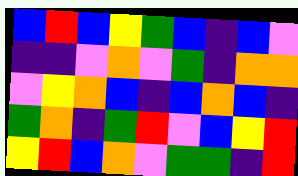[["blue", "red", "blue", "yellow", "green", "blue", "indigo", "blue", "violet"], ["indigo", "indigo", "violet", "orange", "violet", "green", "indigo", "orange", "orange"], ["violet", "yellow", "orange", "blue", "indigo", "blue", "orange", "blue", "indigo"], ["green", "orange", "indigo", "green", "red", "violet", "blue", "yellow", "red"], ["yellow", "red", "blue", "orange", "violet", "green", "green", "indigo", "red"]]